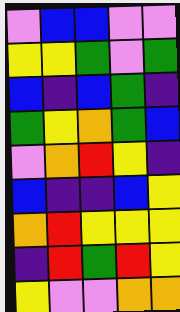[["violet", "blue", "blue", "violet", "violet"], ["yellow", "yellow", "green", "violet", "green"], ["blue", "indigo", "blue", "green", "indigo"], ["green", "yellow", "orange", "green", "blue"], ["violet", "orange", "red", "yellow", "indigo"], ["blue", "indigo", "indigo", "blue", "yellow"], ["orange", "red", "yellow", "yellow", "yellow"], ["indigo", "red", "green", "red", "yellow"], ["yellow", "violet", "violet", "orange", "orange"]]